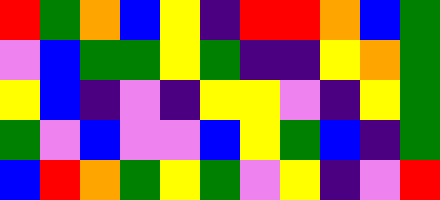[["red", "green", "orange", "blue", "yellow", "indigo", "red", "red", "orange", "blue", "green"], ["violet", "blue", "green", "green", "yellow", "green", "indigo", "indigo", "yellow", "orange", "green"], ["yellow", "blue", "indigo", "violet", "indigo", "yellow", "yellow", "violet", "indigo", "yellow", "green"], ["green", "violet", "blue", "violet", "violet", "blue", "yellow", "green", "blue", "indigo", "green"], ["blue", "red", "orange", "green", "yellow", "green", "violet", "yellow", "indigo", "violet", "red"]]